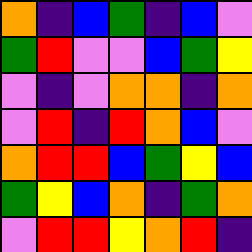[["orange", "indigo", "blue", "green", "indigo", "blue", "violet"], ["green", "red", "violet", "violet", "blue", "green", "yellow"], ["violet", "indigo", "violet", "orange", "orange", "indigo", "orange"], ["violet", "red", "indigo", "red", "orange", "blue", "violet"], ["orange", "red", "red", "blue", "green", "yellow", "blue"], ["green", "yellow", "blue", "orange", "indigo", "green", "orange"], ["violet", "red", "red", "yellow", "orange", "red", "indigo"]]